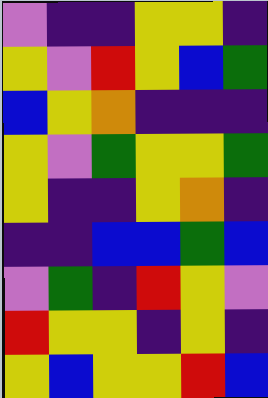[["violet", "indigo", "indigo", "yellow", "yellow", "indigo"], ["yellow", "violet", "red", "yellow", "blue", "green"], ["blue", "yellow", "orange", "indigo", "indigo", "indigo"], ["yellow", "violet", "green", "yellow", "yellow", "green"], ["yellow", "indigo", "indigo", "yellow", "orange", "indigo"], ["indigo", "indigo", "blue", "blue", "green", "blue"], ["violet", "green", "indigo", "red", "yellow", "violet"], ["red", "yellow", "yellow", "indigo", "yellow", "indigo"], ["yellow", "blue", "yellow", "yellow", "red", "blue"]]